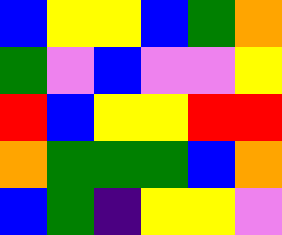[["blue", "yellow", "yellow", "blue", "green", "orange"], ["green", "violet", "blue", "violet", "violet", "yellow"], ["red", "blue", "yellow", "yellow", "red", "red"], ["orange", "green", "green", "green", "blue", "orange"], ["blue", "green", "indigo", "yellow", "yellow", "violet"]]